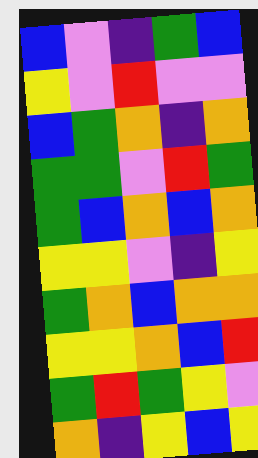[["blue", "violet", "indigo", "green", "blue"], ["yellow", "violet", "red", "violet", "violet"], ["blue", "green", "orange", "indigo", "orange"], ["green", "green", "violet", "red", "green"], ["green", "blue", "orange", "blue", "orange"], ["yellow", "yellow", "violet", "indigo", "yellow"], ["green", "orange", "blue", "orange", "orange"], ["yellow", "yellow", "orange", "blue", "red"], ["green", "red", "green", "yellow", "violet"], ["orange", "indigo", "yellow", "blue", "yellow"]]